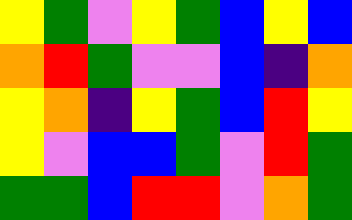[["yellow", "green", "violet", "yellow", "green", "blue", "yellow", "blue"], ["orange", "red", "green", "violet", "violet", "blue", "indigo", "orange"], ["yellow", "orange", "indigo", "yellow", "green", "blue", "red", "yellow"], ["yellow", "violet", "blue", "blue", "green", "violet", "red", "green"], ["green", "green", "blue", "red", "red", "violet", "orange", "green"]]